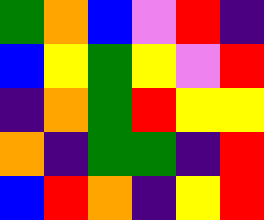[["green", "orange", "blue", "violet", "red", "indigo"], ["blue", "yellow", "green", "yellow", "violet", "red"], ["indigo", "orange", "green", "red", "yellow", "yellow"], ["orange", "indigo", "green", "green", "indigo", "red"], ["blue", "red", "orange", "indigo", "yellow", "red"]]